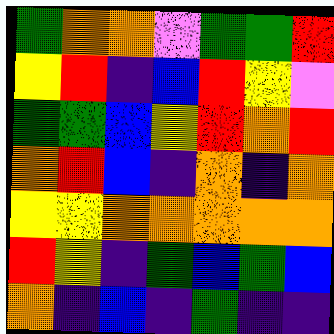[["green", "orange", "orange", "violet", "green", "green", "red"], ["yellow", "red", "indigo", "blue", "red", "yellow", "violet"], ["green", "green", "blue", "yellow", "red", "orange", "red"], ["orange", "red", "blue", "indigo", "orange", "indigo", "orange"], ["yellow", "yellow", "orange", "orange", "orange", "orange", "orange"], ["red", "yellow", "indigo", "green", "blue", "green", "blue"], ["orange", "indigo", "blue", "indigo", "green", "indigo", "indigo"]]